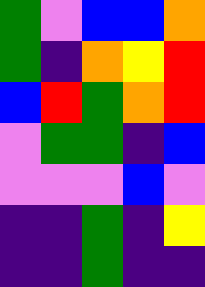[["green", "violet", "blue", "blue", "orange"], ["green", "indigo", "orange", "yellow", "red"], ["blue", "red", "green", "orange", "red"], ["violet", "green", "green", "indigo", "blue"], ["violet", "violet", "violet", "blue", "violet"], ["indigo", "indigo", "green", "indigo", "yellow"], ["indigo", "indigo", "green", "indigo", "indigo"]]